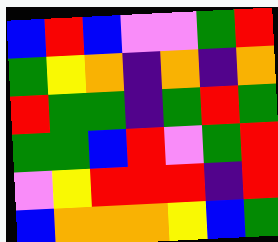[["blue", "red", "blue", "violet", "violet", "green", "red"], ["green", "yellow", "orange", "indigo", "orange", "indigo", "orange"], ["red", "green", "green", "indigo", "green", "red", "green"], ["green", "green", "blue", "red", "violet", "green", "red"], ["violet", "yellow", "red", "red", "red", "indigo", "red"], ["blue", "orange", "orange", "orange", "yellow", "blue", "green"]]